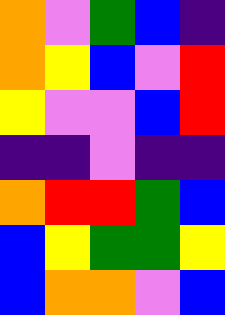[["orange", "violet", "green", "blue", "indigo"], ["orange", "yellow", "blue", "violet", "red"], ["yellow", "violet", "violet", "blue", "red"], ["indigo", "indigo", "violet", "indigo", "indigo"], ["orange", "red", "red", "green", "blue"], ["blue", "yellow", "green", "green", "yellow"], ["blue", "orange", "orange", "violet", "blue"]]